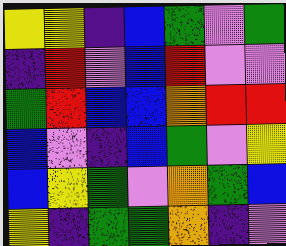[["yellow", "yellow", "indigo", "blue", "green", "violet", "green"], ["indigo", "red", "violet", "blue", "red", "violet", "violet"], ["green", "red", "blue", "blue", "orange", "red", "red"], ["blue", "violet", "indigo", "blue", "green", "violet", "yellow"], ["blue", "yellow", "green", "violet", "orange", "green", "blue"], ["yellow", "indigo", "green", "green", "orange", "indigo", "violet"]]